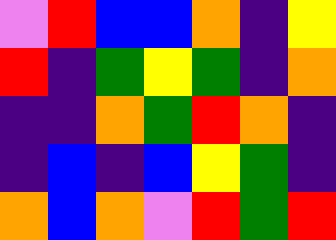[["violet", "red", "blue", "blue", "orange", "indigo", "yellow"], ["red", "indigo", "green", "yellow", "green", "indigo", "orange"], ["indigo", "indigo", "orange", "green", "red", "orange", "indigo"], ["indigo", "blue", "indigo", "blue", "yellow", "green", "indigo"], ["orange", "blue", "orange", "violet", "red", "green", "red"]]